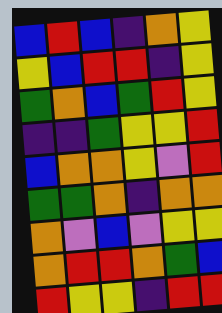[["blue", "red", "blue", "indigo", "orange", "yellow"], ["yellow", "blue", "red", "red", "indigo", "yellow"], ["green", "orange", "blue", "green", "red", "yellow"], ["indigo", "indigo", "green", "yellow", "yellow", "red"], ["blue", "orange", "orange", "yellow", "violet", "red"], ["green", "green", "orange", "indigo", "orange", "orange"], ["orange", "violet", "blue", "violet", "yellow", "yellow"], ["orange", "red", "red", "orange", "green", "blue"], ["red", "yellow", "yellow", "indigo", "red", "red"]]